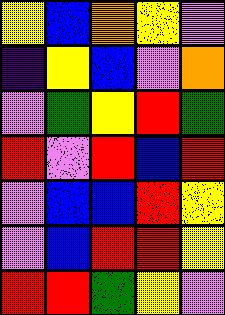[["yellow", "blue", "orange", "yellow", "violet"], ["indigo", "yellow", "blue", "violet", "orange"], ["violet", "green", "yellow", "red", "green"], ["red", "violet", "red", "blue", "red"], ["violet", "blue", "blue", "red", "yellow"], ["violet", "blue", "red", "red", "yellow"], ["red", "red", "green", "yellow", "violet"]]